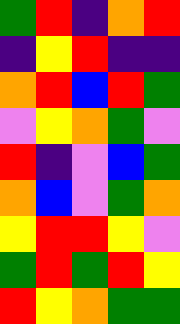[["green", "red", "indigo", "orange", "red"], ["indigo", "yellow", "red", "indigo", "indigo"], ["orange", "red", "blue", "red", "green"], ["violet", "yellow", "orange", "green", "violet"], ["red", "indigo", "violet", "blue", "green"], ["orange", "blue", "violet", "green", "orange"], ["yellow", "red", "red", "yellow", "violet"], ["green", "red", "green", "red", "yellow"], ["red", "yellow", "orange", "green", "green"]]